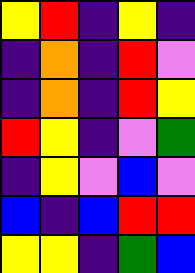[["yellow", "red", "indigo", "yellow", "indigo"], ["indigo", "orange", "indigo", "red", "violet"], ["indigo", "orange", "indigo", "red", "yellow"], ["red", "yellow", "indigo", "violet", "green"], ["indigo", "yellow", "violet", "blue", "violet"], ["blue", "indigo", "blue", "red", "red"], ["yellow", "yellow", "indigo", "green", "blue"]]